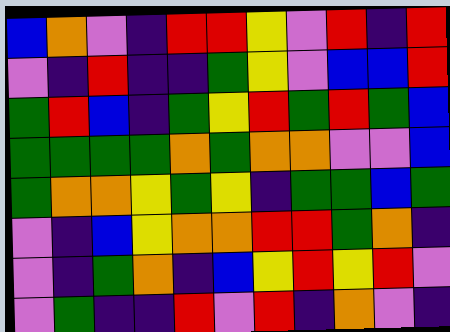[["blue", "orange", "violet", "indigo", "red", "red", "yellow", "violet", "red", "indigo", "red"], ["violet", "indigo", "red", "indigo", "indigo", "green", "yellow", "violet", "blue", "blue", "red"], ["green", "red", "blue", "indigo", "green", "yellow", "red", "green", "red", "green", "blue"], ["green", "green", "green", "green", "orange", "green", "orange", "orange", "violet", "violet", "blue"], ["green", "orange", "orange", "yellow", "green", "yellow", "indigo", "green", "green", "blue", "green"], ["violet", "indigo", "blue", "yellow", "orange", "orange", "red", "red", "green", "orange", "indigo"], ["violet", "indigo", "green", "orange", "indigo", "blue", "yellow", "red", "yellow", "red", "violet"], ["violet", "green", "indigo", "indigo", "red", "violet", "red", "indigo", "orange", "violet", "indigo"]]